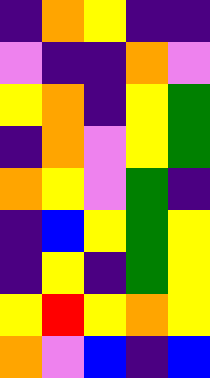[["indigo", "orange", "yellow", "indigo", "indigo"], ["violet", "indigo", "indigo", "orange", "violet"], ["yellow", "orange", "indigo", "yellow", "green"], ["indigo", "orange", "violet", "yellow", "green"], ["orange", "yellow", "violet", "green", "indigo"], ["indigo", "blue", "yellow", "green", "yellow"], ["indigo", "yellow", "indigo", "green", "yellow"], ["yellow", "red", "yellow", "orange", "yellow"], ["orange", "violet", "blue", "indigo", "blue"]]